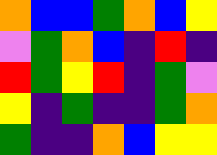[["orange", "blue", "blue", "green", "orange", "blue", "yellow"], ["violet", "green", "orange", "blue", "indigo", "red", "indigo"], ["red", "green", "yellow", "red", "indigo", "green", "violet"], ["yellow", "indigo", "green", "indigo", "indigo", "green", "orange"], ["green", "indigo", "indigo", "orange", "blue", "yellow", "yellow"]]